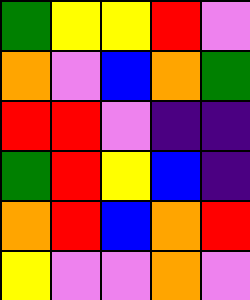[["green", "yellow", "yellow", "red", "violet"], ["orange", "violet", "blue", "orange", "green"], ["red", "red", "violet", "indigo", "indigo"], ["green", "red", "yellow", "blue", "indigo"], ["orange", "red", "blue", "orange", "red"], ["yellow", "violet", "violet", "orange", "violet"]]